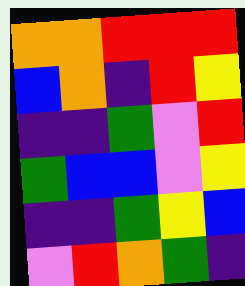[["orange", "orange", "red", "red", "red"], ["blue", "orange", "indigo", "red", "yellow"], ["indigo", "indigo", "green", "violet", "red"], ["green", "blue", "blue", "violet", "yellow"], ["indigo", "indigo", "green", "yellow", "blue"], ["violet", "red", "orange", "green", "indigo"]]